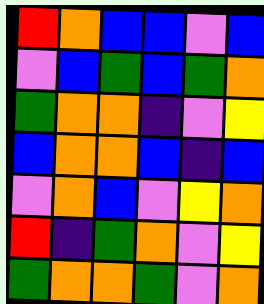[["red", "orange", "blue", "blue", "violet", "blue"], ["violet", "blue", "green", "blue", "green", "orange"], ["green", "orange", "orange", "indigo", "violet", "yellow"], ["blue", "orange", "orange", "blue", "indigo", "blue"], ["violet", "orange", "blue", "violet", "yellow", "orange"], ["red", "indigo", "green", "orange", "violet", "yellow"], ["green", "orange", "orange", "green", "violet", "orange"]]